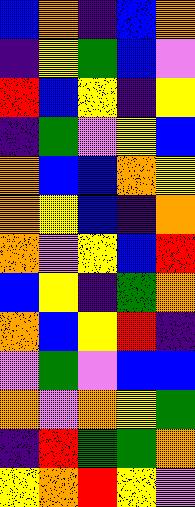[["blue", "orange", "indigo", "blue", "orange"], ["indigo", "yellow", "green", "blue", "violet"], ["red", "blue", "yellow", "indigo", "yellow"], ["indigo", "green", "violet", "yellow", "blue"], ["orange", "blue", "blue", "orange", "yellow"], ["orange", "yellow", "blue", "indigo", "orange"], ["orange", "violet", "yellow", "blue", "red"], ["blue", "yellow", "indigo", "green", "orange"], ["orange", "blue", "yellow", "red", "indigo"], ["violet", "green", "violet", "blue", "blue"], ["orange", "violet", "orange", "yellow", "green"], ["indigo", "red", "green", "green", "orange"], ["yellow", "orange", "red", "yellow", "violet"]]